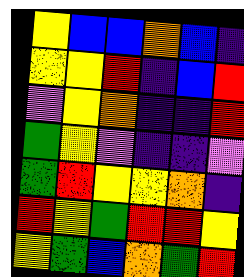[["yellow", "blue", "blue", "orange", "blue", "indigo"], ["yellow", "yellow", "red", "indigo", "blue", "red"], ["violet", "yellow", "orange", "indigo", "indigo", "red"], ["green", "yellow", "violet", "indigo", "indigo", "violet"], ["green", "red", "yellow", "yellow", "orange", "indigo"], ["red", "yellow", "green", "red", "red", "yellow"], ["yellow", "green", "blue", "orange", "green", "red"]]